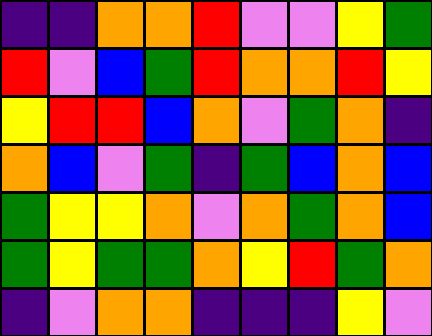[["indigo", "indigo", "orange", "orange", "red", "violet", "violet", "yellow", "green"], ["red", "violet", "blue", "green", "red", "orange", "orange", "red", "yellow"], ["yellow", "red", "red", "blue", "orange", "violet", "green", "orange", "indigo"], ["orange", "blue", "violet", "green", "indigo", "green", "blue", "orange", "blue"], ["green", "yellow", "yellow", "orange", "violet", "orange", "green", "orange", "blue"], ["green", "yellow", "green", "green", "orange", "yellow", "red", "green", "orange"], ["indigo", "violet", "orange", "orange", "indigo", "indigo", "indigo", "yellow", "violet"]]